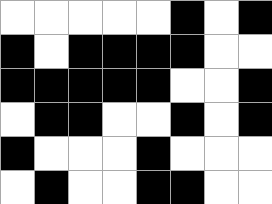[["white", "white", "white", "white", "white", "black", "white", "black"], ["black", "white", "black", "black", "black", "black", "white", "white"], ["black", "black", "black", "black", "black", "white", "white", "black"], ["white", "black", "black", "white", "white", "black", "white", "black"], ["black", "white", "white", "white", "black", "white", "white", "white"], ["white", "black", "white", "white", "black", "black", "white", "white"]]